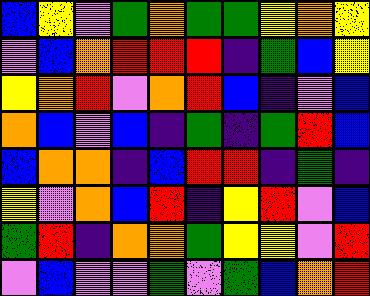[["blue", "yellow", "violet", "green", "orange", "green", "green", "yellow", "orange", "yellow"], ["violet", "blue", "orange", "red", "red", "red", "indigo", "green", "blue", "yellow"], ["yellow", "orange", "red", "violet", "orange", "red", "blue", "indigo", "violet", "blue"], ["orange", "blue", "violet", "blue", "indigo", "green", "indigo", "green", "red", "blue"], ["blue", "orange", "orange", "indigo", "blue", "red", "red", "indigo", "green", "indigo"], ["yellow", "violet", "orange", "blue", "red", "indigo", "yellow", "red", "violet", "blue"], ["green", "red", "indigo", "orange", "orange", "green", "yellow", "yellow", "violet", "red"], ["violet", "blue", "violet", "violet", "green", "violet", "green", "blue", "orange", "red"]]